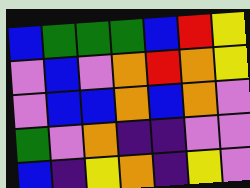[["blue", "green", "green", "green", "blue", "red", "yellow"], ["violet", "blue", "violet", "orange", "red", "orange", "yellow"], ["violet", "blue", "blue", "orange", "blue", "orange", "violet"], ["green", "violet", "orange", "indigo", "indigo", "violet", "violet"], ["blue", "indigo", "yellow", "orange", "indigo", "yellow", "violet"]]